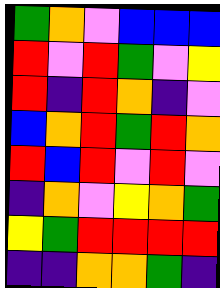[["green", "orange", "violet", "blue", "blue", "blue"], ["red", "violet", "red", "green", "violet", "yellow"], ["red", "indigo", "red", "orange", "indigo", "violet"], ["blue", "orange", "red", "green", "red", "orange"], ["red", "blue", "red", "violet", "red", "violet"], ["indigo", "orange", "violet", "yellow", "orange", "green"], ["yellow", "green", "red", "red", "red", "red"], ["indigo", "indigo", "orange", "orange", "green", "indigo"]]